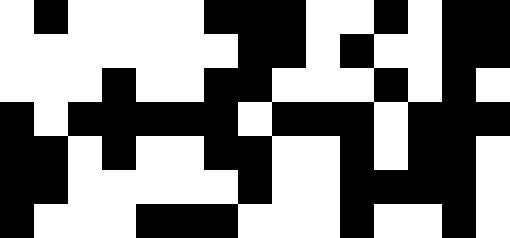[["white", "black", "white", "white", "white", "white", "black", "black", "black", "white", "white", "black", "white", "black", "black"], ["white", "white", "white", "white", "white", "white", "white", "black", "black", "white", "black", "white", "white", "black", "black"], ["white", "white", "white", "black", "white", "white", "black", "black", "white", "white", "white", "black", "white", "black", "white"], ["black", "white", "black", "black", "black", "black", "black", "white", "black", "black", "black", "white", "black", "black", "black"], ["black", "black", "white", "black", "white", "white", "black", "black", "white", "white", "black", "white", "black", "black", "white"], ["black", "black", "white", "white", "white", "white", "white", "black", "white", "white", "black", "black", "black", "black", "white"], ["black", "white", "white", "white", "black", "black", "black", "white", "white", "white", "black", "white", "white", "black", "white"]]